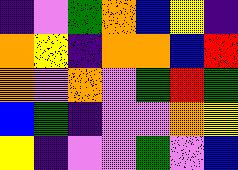[["indigo", "violet", "green", "orange", "blue", "yellow", "indigo"], ["orange", "yellow", "indigo", "orange", "orange", "blue", "red"], ["orange", "violet", "orange", "violet", "green", "red", "green"], ["blue", "green", "indigo", "violet", "violet", "orange", "yellow"], ["yellow", "indigo", "violet", "violet", "green", "violet", "blue"]]